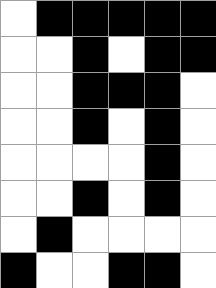[["white", "black", "black", "black", "black", "black"], ["white", "white", "black", "white", "black", "black"], ["white", "white", "black", "black", "black", "white"], ["white", "white", "black", "white", "black", "white"], ["white", "white", "white", "white", "black", "white"], ["white", "white", "black", "white", "black", "white"], ["white", "black", "white", "white", "white", "white"], ["black", "white", "white", "black", "black", "white"]]